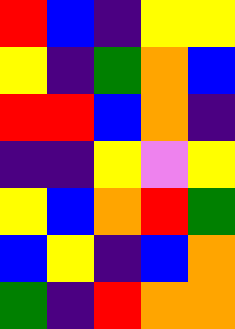[["red", "blue", "indigo", "yellow", "yellow"], ["yellow", "indigo", "green", "orange", "blue"], ["red", "red", "blue", "orange", "indigo"], ["indigo", "indigo", "yellow", "violet", "yellow"], ["yellow", "blue", "orange", "red", "green"], ["blue", "yellow", "indigo", "blue", "orange"], ["green", "indigo", "red", "orange", "orange"]]